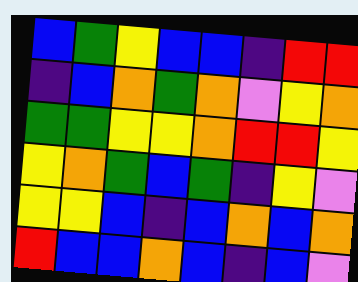[["blue", "green", "yellow", "blue", "blue", "indigo", "red", "red"], ["indigo", "blue", "orange", "green", "orange", "violet", "yellow", "orange"], ["green", "green", "yellow", "yellow", "orange", "red", "red", "yellow"], ["yellow", "orange", "green", "blue", "green", "indigo", "yellow", "violet"], ["yellow", "yellow", "blue", "indigo", "blue", "orange", "blue", "orange"], ["red", "blue", "blue", "orange", "blue", "indigo", "blue", "violet"]]